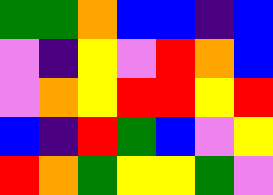[["green", "green", "orange", "blue", "blue", "indigo", "blue"], ["violet", "indigo", "yellow", "violet", "red", "orange", "blue"], ["violet", "orange", "yellow", "red", "red", "yellow", "red"], ["blue", "indigo", "red", "green", "blue", "violet", "yellow"], ["red", "orange", "green", "yellow", "yellow", "green", "violet"]]